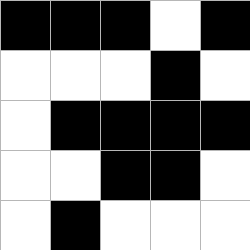[["black", "black", "black", "white", "black"], ["white", "white", "white", "black", "white"], ["white", "black", "black", "black", "black"], ["white", "white", "black", "black", "white"], ["white", "black", "white", "white", "white"]]